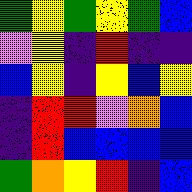[["green", "yellow", "green", "yellow", "green", "blue"], ["violet", "yellow", "indigo", "red", "indigo", "indigo"], ["blue", "yellow", "indigo", "yellow", "blue", "yellow"], ["indigo", "red", "red", "violet", "orange", "blue"], ["indigo", "red", "blue", "blue", "blue", "blue"], ["green", "orange", "yellow", "red", "indigo", "blue"]]